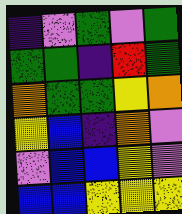[["indigo", "violet", "green", "violet", "green"], ["green", "green", "indigo", "red", "green"], ["orange", "green", "green", "yellow", "orange"], ["yellow", "blue", "indigo", "orange", "violet"], ["violet", "blue", "blue", "yellow", "violet"], ["blue", "blue", "yellow", "yellow", "yellow"]]